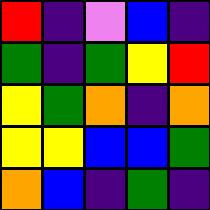[["red", "indigo", "violet", "blue", "indigo"], ["green", "indigo", "green", "yellow", "red"], ["yellow", "green", "orange", "indigo", "orange"], ["yellow", "yellow", "blue", "blue", "green"], ["orange", "blue", "indigo", "green", "indigo"]]